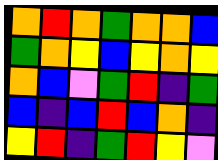[["orange", "red", "orange", "green", "orange", "orange", "blue"], ["green", "orange", "yellow", "blue", "yellow", "orange", "yellow"], ["orange", "blue", "violet", "green", "red", "indigo", "green"], ["blue", "indigo", "blue", "red", "blue", "orange", "indigo"], ["yellow", "red", "indigo", "green", "red", "yellow", "violet"]]